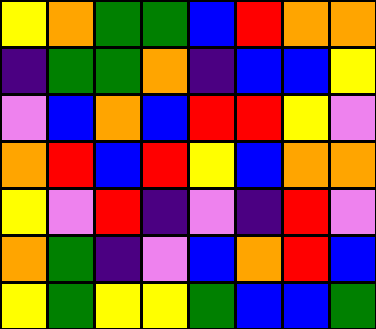[["yellow", "orange", "green", "green", "blue", "red", "orange", "orange"], ["indigo", "green", "green", "orange", "indigo", "blue", "blue", "yellow"], ["violet", "blue", "orange", "blue", "red", "red", "yellow", "violet"], ["orange", "red", "blue", "red", "yellow", "blue", "orange", "orange"], ["yellow", "violet", "red", "indigo", "violet", "indigo", "red", "violet"], ["orange", "green", "indigo", "violet", "blue", "orange", "red", "blue"], ["yellow", "green", "yellow", "yellow", "green", "blue", "blue", "green"]]